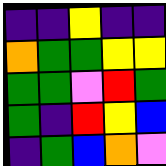[["indigo", "indigo", "yellow", "indigo", "indigo"], ["orange", "green", "green", "yellow", "yellow"], ["green", "green", "violet", "red", "green"], ["green", "indigo", "red", "yellow", "blue"], ["indigo", "green", "blue", "orange", "violet"]]